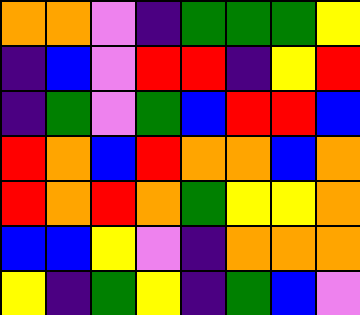[["orange", "orange", "violet", "indigo", "green", "green", "green", "yellow"], ["indigo", "blue", "violet", "red", "red", "indigo", "yellow", "red"], ["indigo", "green", "violet", "green", "blue", "red", "red", "blue"], ["red", "orange", "blue", "red", "orange", "orange", "blue", "orange"], ["red", "orange", "red", "orange", "green", "yellow", "yellow", "orange"], ["blue", "blue", "yellow", "violet", "indigo", "orange", "orange", "orange"], ["yellow", "indigo", "green", "yellow", "indigo", "green", "blue", "violet"]]